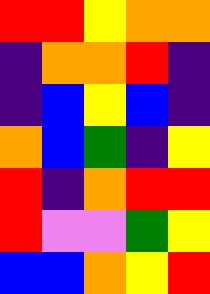[["red", "red", "yellow", "orange", "orange"], ["indigo", "orange", "orange", "red", "indigo"], ["indigo", "blue", "yellow", "blue", "indigo"], ["orange", "blue", "green", "indigo", "yellow"], ["red", "indigo", "orange", "red", "red"], ["red", "violet", "violet", "green", "yellow"], ["blue", "blue", "orange", "yellow", "red"]]